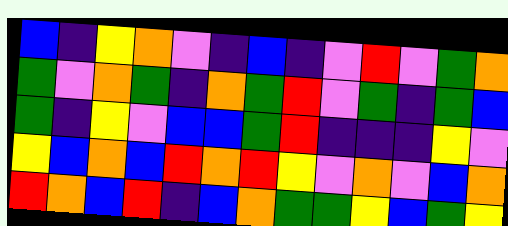[["blue", "indigo", "yellow", "orange", "violet", "indigo", "blue", "indigo", "violet", "red", "violet", "green", "orange"], ["green", "violet", "orange", "green", "indigo", "orange", "green", "red", "violet", "green", "indigo", "green", "blue"], ["green", "indigo", "yellow", "violet", "blue", "blue", "green", "red", "indigo", "indigo", "indigo", "yellow", "violet"], ["yellow", "blue", "orange", "blue", "red", "orange", "red", "yellow", "violet", "orange", "violet", "blue", "orange"], ["red", "orange", "blue", "red", "indigo", "blue", "orange", "green", "green", "yellow", "blue", "green", "yellow"]]